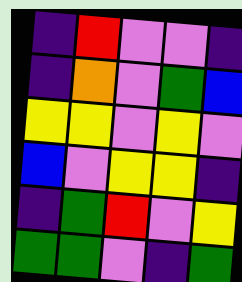[["indigo", "red", "violet", "violet", "indigo"], ["indigo", "orange", "violet", "green", "blue"], ["yellow", "yellow", "violet", "yellow", "violet"], ["blue", "violet", "yellow", "yellow", "indigo"], ["indigo", "green", "red", "violet", "yellow"], ["green", "green", "violet", "indigo", "green"]]